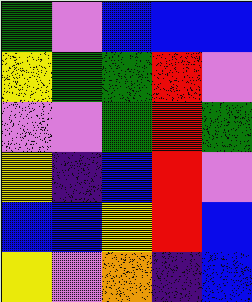[["green", "violet", "blue", "blue", "blue"], ["yellow", "green", "green", "red", "violet"], ["violet", "violet", "green", "red", "green"], ["yellow", "indigo", "blue", "red", "violet"], ["blue", "blue", "yellow", "red", "blue"], ["yellow", "violet", "orange", "indigo", "blue"]]